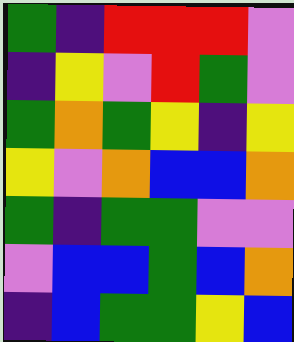[["green", "indigo", "red", "red", "red", "violet"], ["indigo", "yellow", "violet", "red", "green", "violet"], ["green", "orange", "green", "yellow", "indigo", "yellow"], ["yellow", "violet", "orange", "blue", "blue", "orange"], ["green", "indigo", "green", "green", "violet", "violet"], ["violet", "blue", "blue", "green", "blue", "orange"], ["indigo", "blue", "green", "green", "yellow", "blue"]]